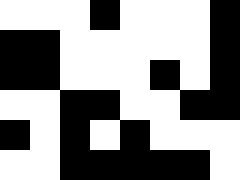[["white", "white", "white", "black", "white", "white", "white", "black"], ["black", "black", "white", "white", "white", "white", "white", "black"], ["black", "black", "white", "white", "white", "black", "white", "black"], ["white", "white", "black", "black", "white", "white", "black", "black"], ["black", "white", "black", "white", "black", "white", "white", "white"], ["white", "white", "black", "black", "black", "black", "black", "white"]]